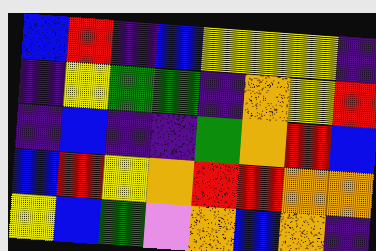[["blue", "red", "indigo", "blue", "yellow", "yellow", "yellow", "indigo"], ["indigo", "yellow", "green", "green", "indigo", "orange", "yellow", "red"], ["indigo", "blue", "indigo", "indigo", "green", "orange", "red", "blue"], ["blue", "red", "yellow", "orange", "red", "red", "orange", "orange"], ["yellow", "blue", "green", "violet", "orange", "blue", "orange", "indigo"]]